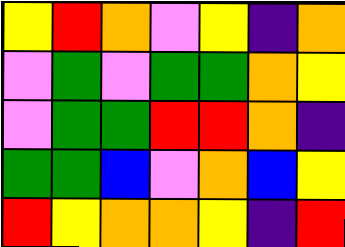[["yellow", "red", "orange", "violet", "yellow", "indigo", "orange"], ["violet", "green", "violet", "green", "green", "orange", "yellow"], ["violet", "green", "green", "red", "red", "orange", "indigo"], ["green", "green", "blue", "violet", "orange", "blue", "yellow"], ["red", "yellow", "orange", "orange", "yellow", "indigo", "red"]]